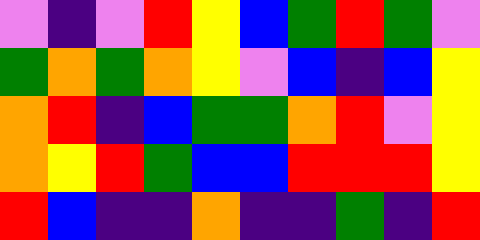[["violet", "indigo", "violet", "red", "yellow", "blue", "green", "red", "green", "violet"], ["green", "orange", "green", "orange", "yellow", "violet", "blue", "indigo", "blue", "yellow"], ["orange", "red", "indigo", "blue", "green", "green", "orange", "red", "violet", "yellow"], ["orange", "yellow", "red", "green", "blue", "blue", "red", "red", "red", "yellow"], ["red", "blue", "indigo", "indigo", "orange", "indigo", "indigo", "green", "indigo", "red"]]